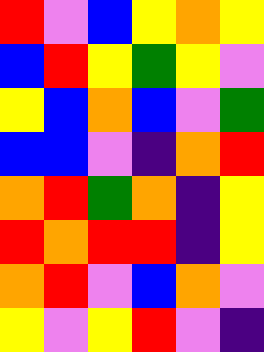[["red", "violet", "blue", "yellow", "orange", "yellow"], ["blue", "red", "yellow", "green", "yellow", "violet"], ["yellow", "blue", "orange", "blue", "violet", "green"], ["blue", "blue", "violet", "indigo", "orange", "red"], ["orange", "red", "green", "orange", "indigo", "yellow"], ["red", "orange", "red", "red", "indigo", "yellow"], ["orange", "red", "violet", "blue", "orange", "violet"], ["yellow", "violet", "yellow", "red", "violet", "indigo"]]